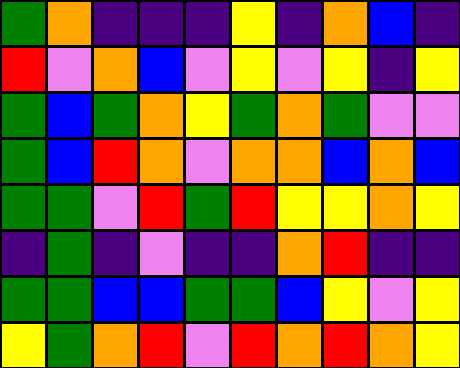[["green", "orange", "indigo", "indigo", "indigo", "yellow", "indigo", "orange", "blue", "indigo"], ["red", "violet", "orange", "blue", "violet", "yellow", "violet", "yellow", "indigo", "yellow"], ["green", "blue", "green", "orange", "yellow", "green", "orange", "green", "violet", "violet"], ["green", "blue", "red", "orange", "violet", "orange", "orange", "blue", "orange", "blue"], ["green", "green", "violet", "red", "green", "red", "yellow", "yellow", "orange", "yellow"], ["indigo", "green", "indigo", "violet", "indigo", "indigo", "orange", "red", "indigo", "indigo"], ["green", "green", "blue", "blue", "green", "green", "blue", "yellow", "violet", "yellow"], ["yellow", "green", "orange", "red", "violet", "red", "orange", "red", "orange", "yellow"]]